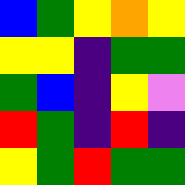[["blue", "green", "yellow", "orange", "yellow"], ["yellow", "yellow", "indigo", "green", "green"], ["green", "blue", "indigo", "yellow", "violet"], ["red", "green", "indigo", "red", "indigo"], ["yellow", "green", "red", "green", "green"]]